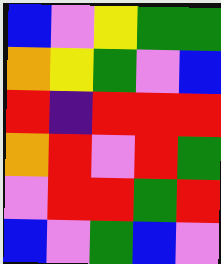[["blue", "violet", "yellow", "green", "green"], ["orange", "yellow", "green", "violet", "blue"], ["red", "indigo", "red", "red", "red"], ["orange", "red", "violet", "red", "green"], ["violet", "red", "red", "green", "red"], ["blue", "violet", "green", "blue", "violet"]]